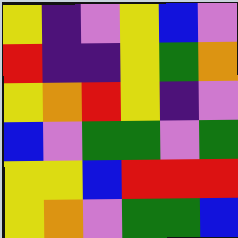[["yellow", "indigo", "violet", "yellow", "blue", "violet"], ["red", "indigo", "indigo", "yellow", "green", "orange"], ["yellow", "orange", "red", "yellow", "indigo", "violet"], ["blue", "violet", "green", "green", "violet", "green"], ["yellow", "yellow", "blue", "red", "red", "red"], ["yellow", "orange", "violet", "green", "green", "blue"]]